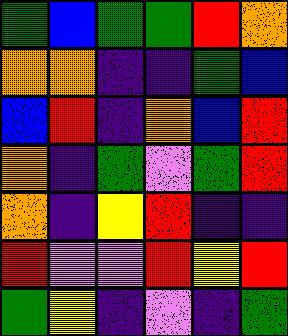[["green", "blue", "green", "green", "red", "orange"], ["orange", "orange", "indigo", "indigo", "green", "blue"], ["blue", "red", "indigo", "orange", "blue", "red"], ["orange", "indigo", "green", "violet", "green", "red"], ["orange", "indigo", "yellow", "red", "indigo", "indigo"], ["red", "violet", "violet", "red", "yellow", "red"], ["green", "yellow", "indigo", "violet", "indigo", "green"]]